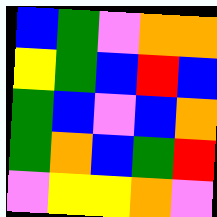[["blue", "green", "violet", "orange", "orange"], ["yellow", "green", "blue", "red", "blue"], ["green", "blue", "violet", "blue", "orange"], ["green", "orange", "blue", "green", "red"], ["violet", "yellow", "yellow", "orange", "violet"]]